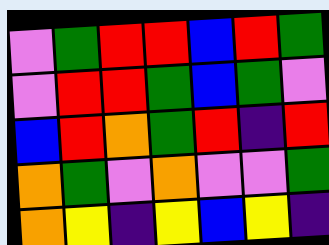[["violet", "green", "red", "red", "blue", "red", "green"], ["violet", "red", "red", "green", "blue", "green", "violet"], ["blue", "red", "orange", "green", "red", "indigo", "red"], ["orange", "green", "violet", "orange", "violet", "violet", "green"], ["orange", "yellow", "indigo", "yellow", "blue", "yellow", "indigo"]]